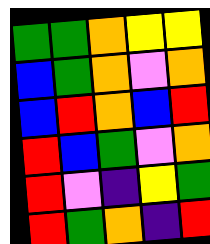[["green", "green", "orange", "yellow", "yellow"], ["blue", "green", "orange", "violet", "orange"], ["blue", "red", "orange", "blue", "red"], ["red", "blue", "green", "violet", "orange"], ["red", "violet", "indigo", "yellow", "green"], ["red", "green", "orange", "indigo", "red"]]